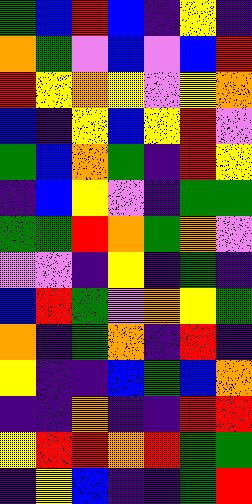[["green", "blue", "red", "blue", "indigo", "yellow", "indigo"], ["orange", "green", "violet", "blue", "violet", "blue", "red"], ["red", "yellow", "orange", "yellow", "violet", "yellow", "orange"], ["blue", "indigo", "yellow", "blue", "yellow", "red", "violet"], ["green", "blue", "orange", "green", "indigo", "red", "yellow"], ["indigo", "blue", "yellow", "violet", "indigo", "green", "green"], ["green", "green", "red", "orange", "green", "orange", "violet"], ["violet", "violet", "indigo", "yellow", "indigo", "green", "indigo"], ["blue", "red", "green", "violet", "orange", "yellow", "green"], ["orange", "indigo", "green", "orange", "indigo", "red", "indigo"], ["yellow", "indigo", "indigo", "blue", "green", "blue", "orange"], ["indigo", "indigo", "orange", "indigo", "indigo", "red", "red"], ["yellow", "red", "red", "orange", "red", "green", "green"], ["indigo", "yellow", "blue", "indigo", "indigo", "green", "red"]]